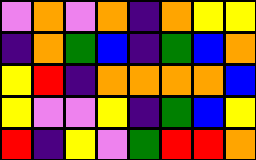[["violet", "orange", "violet", "orange", "indigo", "orange", "yellow", "yellow"], ["indigo", "orange", "green", "blue", "indigo", "green", "blue", "orange"], ["yellow", "red", "indigo", "orange", "orange", "orange", "orange", "blue"], ["yellow", "violet", "violet", "yellow", "indigo", "green", "blue", "yellow"], ["red", "indigo", "yellow", "violet", "green", "red", "red", "orange"]]